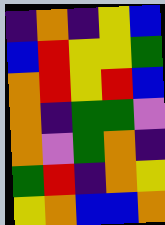[["indigo", "orange", "indigo", "yellow", "blue"], ["blue", "red", "yellow", "yellow", "green"], ["orange", "red", "yellow", "red", "blue"], ["orange", "indigo", "green", "green", "violet"], ["orange", "violet", "green", "orange", "indigo"], ["green", "red", "indigo", "orange", "yellow"], ["yellow", "orange", "blue", "blue", "orange"]]